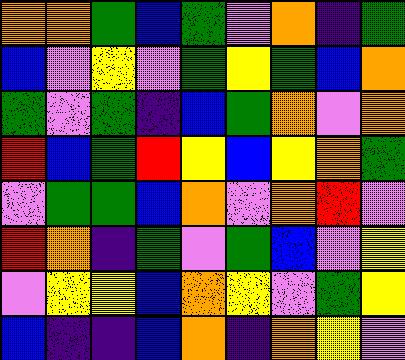[["orange", "orange", "green", "blue", "green", "violet", "orange", "indigo", "green"], ["blue", "violet", "yellow", "violet", "green", "yellow", "green", "blue", "orange"], ["green", "violet", "green", "indigo", "blue", "green", "orange", "violet", "orange"], ["red", "blue", "green", "red", "yellow", "blue", "yellow", "orange", "green"], ["violet", "green", "green", "blue", "orange", "violet", "orange", "red", "violet"], ["red", "orange", "indigo", "green", "violet", "green", "blue", "violet", "yellow"], ["violet", "yellow", "yellow", "blue", "orange", "yellow", "violet", "green", "yellow"], ["blue", "indigo", "indigo", "blue", "orange", "indigo", "orange", "yellow", "violet"]]